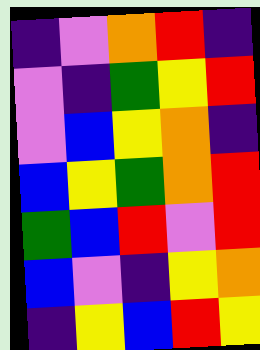[["indigo", "violet", "orange", "red", "indigo"], ["violet", "indigo", "green", "yellow", "red"], ["violet", "blue", "yellow", "orange", "indigo"], ["blue", "yellow", "green", "orange", "red"], ["green", "blue", "red", "violet", "red"], ["blue", "violet", "indigo", "yellow", "orange"], ["indigo", "yellow", "blue", "red", "yellow"]]